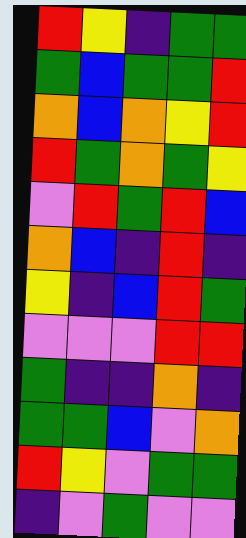[["red", "yellow", "indigo", "green", "green"], ["green", "blue", "green", "green", "red"], ["orange", "blue", "orange", "yellow", "red"], ["red", "green", "orange", "green", "yellow"], ["violet", "red", "green", "red", "blue"], ["orange", "blue", "indigo", "red", "indigo"], ["yellow", "indigo", "blue", "red", "green"], ["violet", "violet", "violet", "red", "red"], ["green", "indigo", "indigo", "orange", "indigo"], ["green", "green", "blue", "violet", "orange"], ["red", "yellow", "violet", "green", "green"], ["indigo", "violet", "green", "violet", "violet"]]